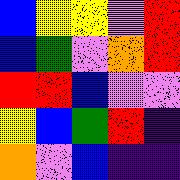[["blue", "yellow", "yellow", "violet", "red"], ["blue", "green", "violet", "orange", "red"], ["red", "red", "blue", "violet", "violet"], ["yellow", "blue", "green", "red", "indigo"], ["orange", "violet", "blue", "indigo", "indigo"]]